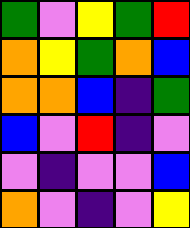[["green", "violet", "yellow", "green", "red"], ["orange", "yellow", "green", "orange", "blue"], ["orange", "orange", "blue", "indigo", "green"], ["blue", "violet", "red", "indigo", "violet"], ["violet", "indigo", "violet", "violet", "blue"], ["orange", "violet", "indigo", "violet", "yellow"]]